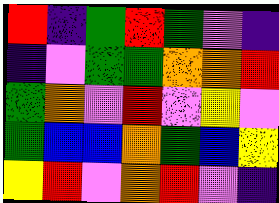[["red", "indigo", "green", "red", "green", "violet", "indigo"], ["indigo", "violet", "green", "green", "orange", "orange", "red"], ["green", "orange", "violet", "red", "violet", "yellow", "violet"], ["green", "blue", "blue", "orange", "green", "blue", "yellow"], ["yellow", "red", "violet", "orange", "red", "violet", "indigo"]]